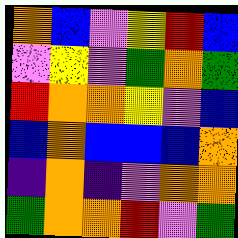[["orange", "blue", "violet", "yellow", "red", "blue"], ["violet", "yellow", "violet", "green", "orange", "green"], ["red", "orange", "orange", "yellow", "violet", "blue"], ["blue", "orange", "blue", "blue", "blue", "orange"], ["indigo", "orange", "indigo", "violet", "orange", "orange"], ["green", "orange", "orange", "red", "violet", "green"]]